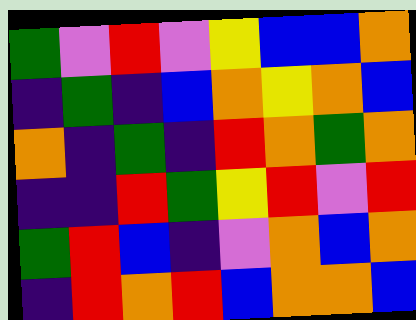[["green", "violet", "red", "violet", "yellow", "blue", "blue", "orange"], ["indigo", "green", "indigo", "blue", "orange", "yellow", "orange", "blue"], ["orange", "indigo", "green", "indigo", "red", "orange", "green", "orange"], ["indigo", "indigo", "red", "green", "yellow", "red", "violet", "red"], ["green", "red", "blue", "indigo", "violet", "orange", "blue", "orange"], ["indigo", "red", "orange", "red", "blue", "orange", "orange", "blue"]]